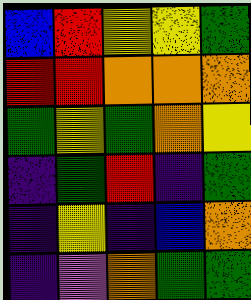[["blue", "red", "yellow", "yellow", "green"], ["red", "red", "orange", "orange", "orange"], ["green", "yellow", "green", "orange", "yellow"], ["indigo", "green", "red", "indigo", "green"], ["indigo", "yellow", "indigo", "blue", "orange"], ["indigo", "violet", "orange", "green", "green"]]